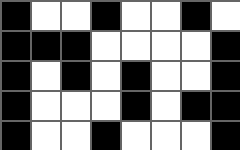[["black", "white", "white", "black", "white", "white", "black", "white"], ["black", "black", "black", "white", "white", "white", "white", "black"], ["black", "white", "black", "white", "black", "white", "white", "black"], ["black", "white", "white", "white", "black", "white", "black", "black"], ["black", "white", "white", "black", "white", "white", "white", "black"]]